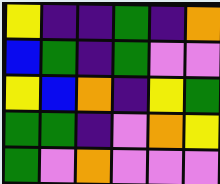[["yellow", "indigo", "indigo", "green", "indigo", "orange"], ["blue", "green", "indigo", "green", "violet", "violet"], ["yellow", "blue", "orange", "indigo", "yellow", "green"], ["green", "green", "indigo", "violet", "orange", "yellow"], ["green", "violet", "orange", "violet", "violet", "violet"]]